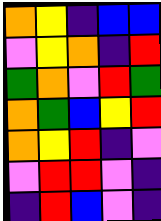[["orange", "yellow", "indigo", "blue", "blue"], ["violet", "yellow", "orange", "indigo", "red"], ["green", "orange", "violet", "red", "green"], ["orange", "green", "blue", "yellow", "red"], ["orange", "yellow", "red", "indigo", "violet"], ["violet", "red", "red", "violet", "indigo"], ["indigo", "red", "blue", "violet", "indigo"]]